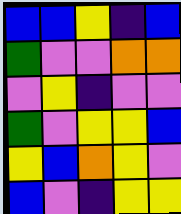[["blue", "blue", "yellow", "indigo", "blue"], ["green", "violet", "violet", "orange", "orange"], ["violet", "yellow", "indigo", "violet", "violet"], ["green", "violet", "yellow", "yellow", "blue"], ["yellow", "blue", "orange", "yellow", "violet"], ["blue", "violet", "indigo", "yellow", "yellow"]]